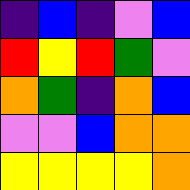[["indigo", "blue", "indigo", "violet", "blue"], ["red", "yellow", "red", "green", "violet"], ["orange", "green", "indigo", "orange", "blue"], ["violet", "violet", "blue", "orange", "orange"], ["yellow", "yellow", "yellow", "yellow", "orange"]]